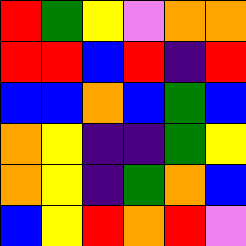[["red", "green", "yellow", "violet", "orange", "orange"], ["red", "red", "blue", "red", "indigo", "red"], ["blue", "blue", "orange", "blue", "green", "blue"], ["orange", "yellow", "indigo", "indigo", "green", "yellow"], ["orange", "yellow", "indigo", "green", "orange", "blue"], ["blue", "yellow", "red", "orange", "red", "violet"]]